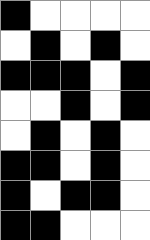[["black", "white", "white", "white", "white"], ["white", "black", "white", "black", "white"], ["black", "black", "black", "white", "black"], ["white", "white", "black", "white", "black"], ["white", "black", "white", "black", "white"], ["black", "black", "white", "black", "white"], ["black", "white", "black", "black", "white"], ["black", "black", "white", "white", "white"]]